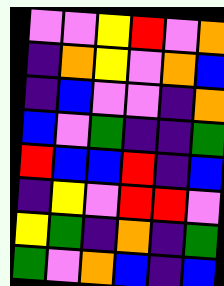[["violet", "violet", "yellow", "red", "violet", "orange"], ["indigo", "orange", "yellow", "violet", "orange", "blue"], ["indigo", "blue", "violet", "violet", "indigo", "orange"], ["blue", "violet", "green", "indigo", "indigo", "green"], ["red", "blue", "blue", "red", "indigo", "blue"], ["indigo", "yellow", "violet", "red", "red", "violet"], ["yellow", "green", "indigo", "orange", "indigo", "green"], ["green", "violet", "orange", "blue", "indigo", "blue"]]